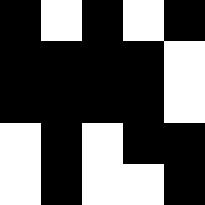[["black", "white", "black", "white", "black"], ["black", "black", "black", "black", "white"], ["black", "black", "black", "black", "white"], ["white", "black", "white", "black", "black"], ["white", "black", "white", "white", "black"]]